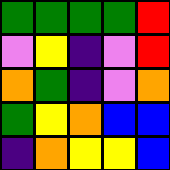[["green", "green", "green", "green", "red"], ["violet", "yellow", "indigo", "violet", "red"], ["orange", "green", "indigo", "violet", "orange"], ["green", "yellow", "orange", "blue", "blue"], ["indigo", "orange", "yellow", "yellow", "blue"]]